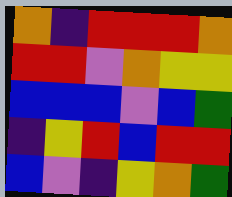[["orange", "indigo", "red", "red", "red", "orange"], ["red", "red", "violet", "orange", "yellow", "yellow"], ["blue", "blue", "blue", "violet", "blue", "green"], ["indigo", "yellow", "red", "blue", "red", "red"], ["blue", "violet", "indigo", "yellow", "orange", "green"]]